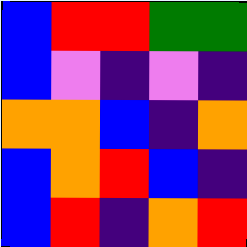[["blue", "red", "red", "green", "green"], ["blue", "violet", "indigo", "violet", "indigo"], ["orange", "orange", "blue", "indigo", "orange"], ["blue", "orange", "red", "blue", "indigo"], ["blue", "red", "indigo", "orange", "red"]]